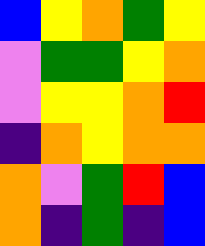[["blue", "yellow", "orange", "green", "yellow"], ["violet", "green", "green", "yellow", "orange"], ["violet", "yellow", "yellow", "orange", "red"], ["indigo", "orange", "yellow", "orange", "orange"], ["orange", "violet", "green", "red", "blue"], ["orange", "indigo", "green", "indigo", "blue"]]